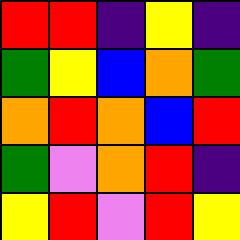[["red", "red", "indigo", "yellow", "indigo"], ["green", "yellow", "blue", "orange", "green"], ["orange", "red", "orange", "blue", "red"], ["green", "violet", "orange", "red", "indigo"], ["yellow", "red", "violet", "red", "yellow"]]